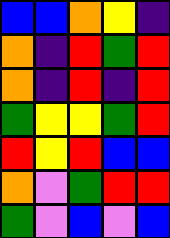[["blue", "blue", "orange", "yellow", "indigo"], ["orange", "indigo", "red", "green", "red"], ["orange", "indigo", "red", "indigo", "red"], ["green", "yellow", "yellow", "green", "red"], ["red", "yellow", "red", "blue", "blue"], ["orange", "violet", "green", "red", "red"], ["green", "violet", "blue", "violet", "blue"]]